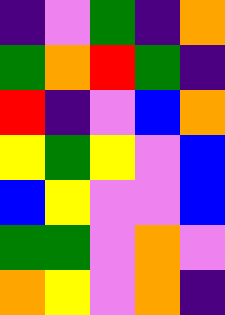[["indigo", "violet", "green", "indigo", "orange"], ["green", "orange", "red", "green", "indigo"], ["red", "indigo", "violet", "blue", "orange"], ["yellow", "green", "yellow", "violet", "blue"], ["blue", "yellow", "violet", "violet", "blue"], ["green", "green", "violet", "orange", "violet"], ["orange", "yellow", "violet", "orange", "indigo"]]